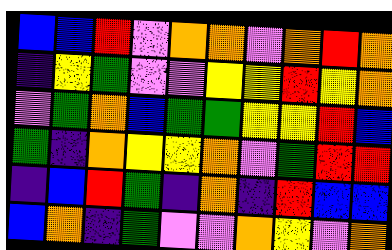[["blue", "blue", "red", "violet", "orange", "orange", "violet", "orange", "red", "orange"], ["indigo", "yellow", "green", "violet", "violet", "yellow", "yellow", "red", "yellow", "orange"], ["violet", "green", "orange", "blue", "green", "green", "yellow", "yellow", "red", "blue"], ["green", "indigo", "orange", "yellow", "yellow", "orange", "violet", "green", "red", "red"], ["indigo", "blue", "red", "green", "indigo", "orange", "indigo", "red", "blue", "blue"], ["blue", "orange", "indigo", "green", "violet", "violet", "orange", "yellow", "violet", "orange"]]